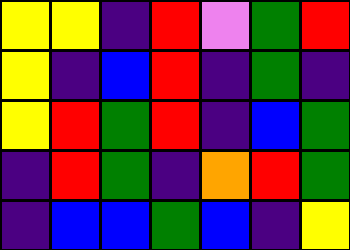[["yellow", "yellow", "indigo", "red", "violet", "green", "red"], ["yellow", "indigo", "blue", "red", "indigo", "green", "indigo"], ["yellow", "red", "green", "red", "indigo", "blue", "green"], ["indigo", "red", "green", "indigo", "orange", "red", "green"], ["indigo", "blue", "blue", "green", "blue", "indigo", "yellow"]]